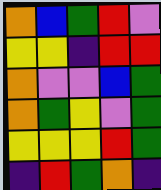[["orange", "blue", "green", "red", "violet"], ["yellow", "yellow", "indigo", "red", "red"], ["orange", "violet", "violet", "blue", "green"], ["orange", "green", "yellow", "violet", "green"], ["yellow", "yellow", "yellow", "red", "green"], ["indigo", "red", "green", "orange", "indigo"]]